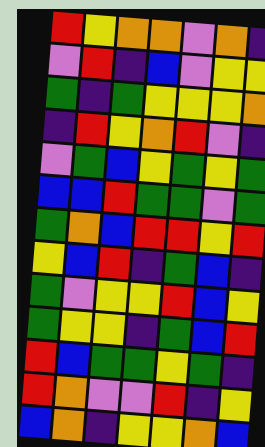[["red", "yellow", "orange", "orange", "violet", "orange", "indigo"], ["violet", "red", "indigo", "blue", "violet", "yellow", "yellow"], ["green", "indigo", "green", "yellow", "yellow", "yellow", "orange"], ["indigo", "red", "yellow", "orange", "red", "violet", "indigo"], ["violet", "green", "blue", "yellow", "green", "yellow", "green"], ["blue", "blue", "red", "green", "green", "violet", "green"], ["green", "orange", "blue", "red", "red", "yellow", "red"], ["yellow", "blue", "red", "indigo", "green", "blue", "indigo"], ["green", "violet", "yellow", "yellow", "red", "blue", "yellow"], ["green", "yellow", "yellow", "indigo", "green", "blue", "red"], ["red", "blue", "green", "green", "yellow", "green", "indigo"], ["red", "orange", "violet", "violet", "red", "indigo", "yellow"], ["blue", "orange", "indigo", "yellow", "yellow", "orange", "blue"]]